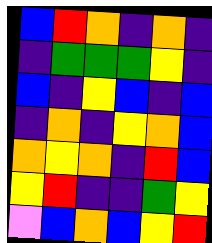[["blue", "red", "orange", "indigo", "orange", "indigo"], ["indigo", "green", "green", "green", "yellow", "indigo"], ["blue", "indigo", "yellow", "blue", "indigo", "blue"], ["indigo", "orange", "indigo", "yellow", "orange", "blue"], ["orange", "yellow", "orange", "indigo", "red", "blue"], ["yellow", "red", "indigo", "indigo", "green", "yellow"], ["violet", "blue", "orange", "blue", "yellow", "red"]]